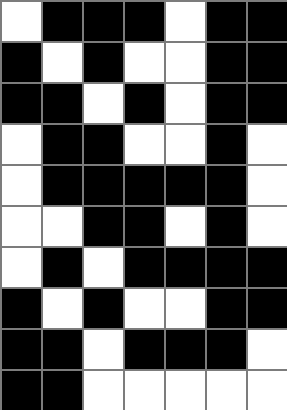[["white", "black", "black", "black", "white", "black", "black"], ["black", "white", "black", "white", "white", "black", "black"], ["black", "black", "white", "black", "white", "black", "black"], ["white", "black", "black", "white", "white", "black", "white"], ["white", "black", "black", "black", "black", "black", "white"], ["white", "white", "black", "black", "white", "black", "white"], ["white", "black", "white", "black", "black", "black", "black"], ["black", "white", "black", "white", "white", "black", "black"], ["black", "black", "white", "black", "black", "black", "white"], ["black", "black", "white", "white", "white", "white", "white"]]